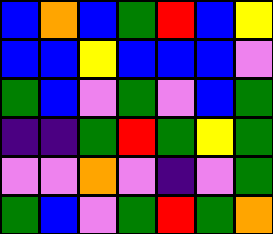[["blue", "orange", "blue", "green", "red", "blue", "yellow"], ["blue", "blue", "yellow", "blue", "blue", "blue", "violet"], ["green", "blue", "violet", "green", "violet", "blue", "green"], ["indigo", "indigo", "green", "red", "green", "yellow", "green"], ["violet", "violet", "orange", "violet", "indigo", "violet", "green"], ["green", "blue", "violet", "green", "red", "green", "orange"]]